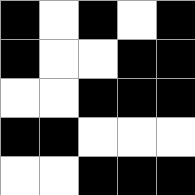[["black", "white", "black", "white", "black"], ["black", "white", "white", "black", "black"], ["white", "white", "black", "black", "black"], ["black", "black", "white", "white", "white"], ["white", "white", "black", "black", "black"]]